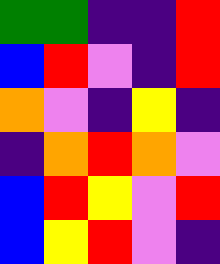[["green", "green", "indigo", "indigo", "red"], ["blue", "red", "violet", "indigo", "red"], ["orange", "violet", "indigo", "yellow", "indigo"], ["indigo", "orange", "red", "orange", "violet"], ["blue", "red", "yellow", "violet", "red"], ["blue", "yellow", "red", "violet", "indigo"]]